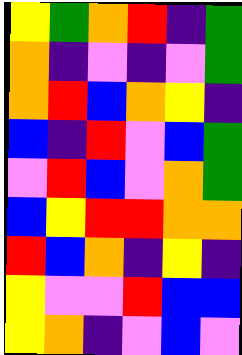[["yellow", "green", "orange", "red", "indigo", "green"], ["orange", "indigo", "violet", "indigo", "violet", "green"], ["orange", "red", "blue", "orange", "yellow", "indigo"], ["blue", "indigo", "red", "violet", "blue", "green"], ["violet", "red", "blue", "violet", "orange", "green"], ["blue", "yellow", "red", "red", "orange", "orange"], ["red", "blue", "orange", "indigo", "yellow", "indigo"], ["yellow", "violet", "violet", "red", "blue", "blue"], ["yellow", "orange", "indigo", "violet", "blue", "violet"]]